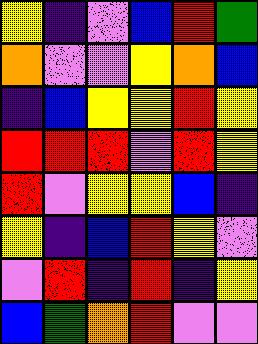[["yellow", "indigo", "violet", "blue", "red", "green"], ["orange", "violet", "violet", "yellow", "orange", "blue"], ["indigo", "blue", "yellow", "yellow", "red", "yellow"], ["red", "red", "red", "violet", "red", "yellow"], ["red", "violet", "yellow", "yellow", "blue", "indigo"], ["yellow", "indigo", "blue", "red", "yellow", "violet"], ["violet", "red", "indigo", "red", "indigo", "yellow"], ["blue", "green", "orange", "red", "violet", "violet"]]